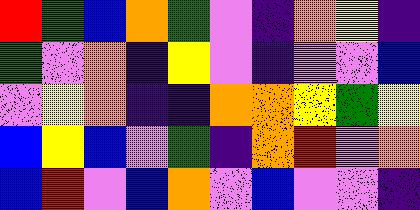[["red", "green", "blue", "orange", "green", "violet", "indigo", "orange", "yellow", "indigo"], ["green", "violet", "orange", "indigo", "yellow", "violet", "indigo", "violet", "violet", "blue"], ["violet", "yellow", "orange", "indigo", "indigo", "orange", "orange", "yellow", "green", "yellow"], ["blue", "yellow", "blue", "violet", "green", "indigo", "orange", "red", "violet", "orange"], ["blue", "red", "violet", "blue", "orange", "violet", "blue", "violet", "violet", "indigo"]]